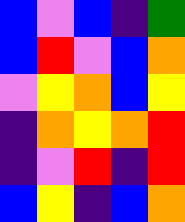[["blue", "violet", "blue", "indigo", "green"], ["blue", "red", "violet", "blue", "orange"], ["violet", "yellow", "orange", "blue", "yellow"], ["indigo", "orange", "yellow", "orange", "red"], ["indigo", "violet", "red", "indigo", "red"], ["blue", "yellow", "indigo", "blue", "orange"]]